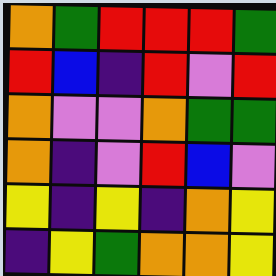[["orange", "green", "red", "red", "red", "green"], ["red", "blue", "indigo", "red", "violet", "red"], ["orange", "violet", "violet", "orange", "green", "green"], ["orange", "indigo", "violet", "red", "blue", "violet"], ["yellow", "indigo", "yellow", "indigo", "orange", "yellow"], ["indigo", "yellow", "green", "orange", "orange", "yellow"]]